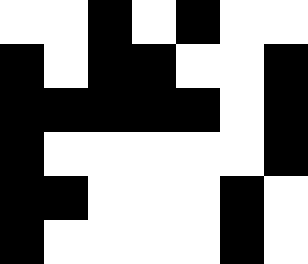[["white", "white", "black", "white", "black", "white", "white"], ["black", "white", "black", "black", "white", "white", "black"], ["black", "black", "black", "black", "black", "white", "black"], ["black", "white", "white", "white", "white", "white", "black"], ["black", "black", "white", "white", "white", "black", "white"], ["black", "white", "white", "white", "white", "black", "white"]]